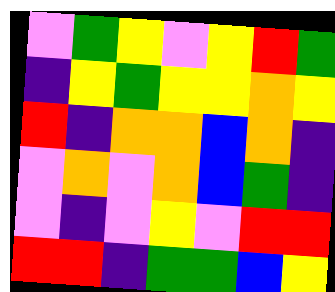[["violet", "green", "yellow", "violet", "yellow", "red", "green"], ["indigo", "yellow", "green", "yellow", "yellow", "orange", "yellow"], ["red", "indigo", "orange", "orange", "blue", "orange", "indigo"], ["violet", "orange", "violet", "orange", "blue", "green", "indigo"], ["violet", "indigo", "violet", "yellow", "violet", "red", "red"], ["red", "red", "indigo", "green", "green", "blue", "yellow"]]